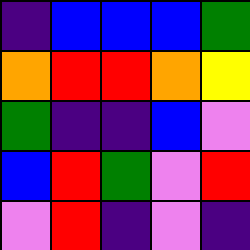[["indigo", "blue", "blue", "blue", "green"], ["orange", "red", "red", "orange", "yellow"], ["green", "indigo", "indigo", "blue", "violet"], ["blue", "red", "green", "violet", "red"], ["violet", "red", "indigo", "violet", "indigo"]]